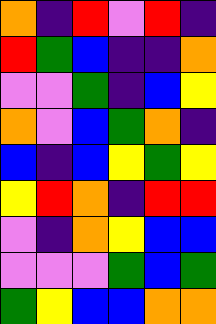[["orange", "indigo", "red", "violet", "red", "indigo"], ["red", "green", "blue", "indigo", "indigo", "orange"], ["violet", "violet", "green", "indigo", "blue", "yellow"], ["orange", "violet", "blue", "green", "orange", "indigo"], ["blue", "indigo", "blue", "yellow", "green", "yellow"], ["yellow", "red", "orange", "indigo", "red", "red"], ["violet", "indigo", "orange", "yellow", "blue", "blue"], ["violet", "violet", "violet", "green", "blue", "green"], ["green", "yellow", "blue", "blue", "orange", "orange"]]